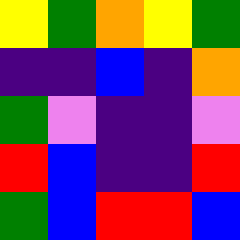[["yellow", "green", "orange", "yellow", "green"], ["indigo", "indigo", "blue", "indigo", "orange"], ["green", "violet", "indigo", "indigo", "violet"], ["red", "blue", "indigo", "indigo", "red"], ["green", "blue", "red", "red", "blue"]]